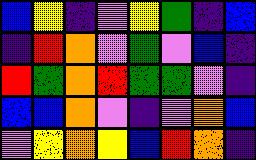[["blue", "yellow", "indigo", "violet", "yellow", "green", "indigo", "blue"], ["indigo", "red", "orange", "violet", "green", "violet", "blue", "indigo"], ["red", "green", "orange", "red", "green", "green", "violet", "indigo"], ["blue", "blue", "orange", "violet", "indigo", "violet", "orange", "blue"], ["violet", "yellow", "orange", "yellow", "blue", "red", "orange", "indigo"]]